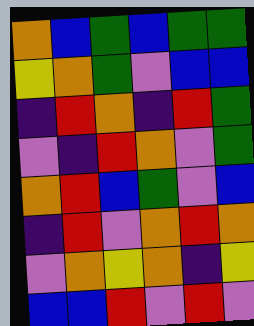[["orange", "blue", "green", "blue", "green", "green"], ["yellow", "orange", "green", "violet", "blue", "blue"], ["indigo", "red", "orange", "indigo", "red", "green"], ["violet", "indigo", "red", "orange", "violet", "green"], ["orange", "red", "blue", "green", "violet", "blue"], ["indigo", "red", "violet", "orange", "red", "orange"], ["violet", "orange", "yellow", "orange", "indigo", "yellow"], ["blue", "blue", "red", "violet", "red", "violet"]]